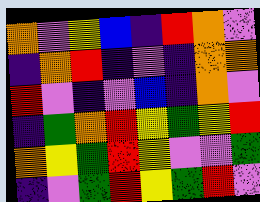[["orange", "violet", "yellow", "blue", "indigo", "red", "orange", "violet"], ["indigo", "orange", "red", "indigo", "violet", "indigo", "orange", "orange"], ["red", "violet", "indigo", "violet", "blue", "indigo", "orange", "violet"], ["indigo", "green", "orange", "red", "yellow", "green", "yellow", "red"], ["orange", "yellow", "green", "red", "yellow", "violet", "violet", "green"], ["indigo", "violet", "green", "red", "yellow", "green", "red", "violet"]]